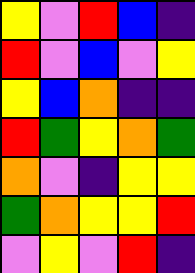[["yellow", "violet", "red", "blue", "indigo"], ["red", "violet", "blue", "violet", "yellow"], ["yellow", "blue", "orange", "indigo", "indigo"], ["red", "green", "yellow", "orange", "green"], ["orange", "violet", "indigo", "yellow", "yellow"], ["green", "orange", "yellow", "yellow", "red"], ["violet", "yellow", "violet", "red", "indigo"]]